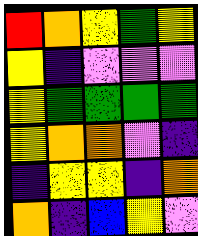[["red", "orange", "yellow", "green", "yellow"], ["yellow", "indigo", "violet", "violet", "violet"], ["yellow", "green", "green", "green", "green"], ["yellow", "orange", "orange", "violet", "indigo"], ["indigo", "yellow", "yellow", "indigo", "orange"], ["orange", "indigo", "blue", "yellow", "violet"]]